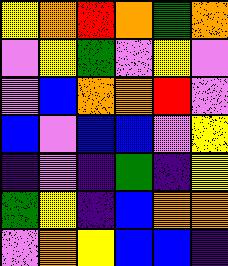[["yellow", "orange", "red", "orange", "green", "orange"], ["violet", "yellow", "green", "violet", "yellow", "violet"], ["violet", "blue", "orange", "orange", "red", "violet"], ["blue", "violet", "blue", "blue", "violet", "yellow"], ["indigo", "violet", "indigo", "green", "indigo", "yellow"], ["green", "yellow", "indigo", "blue", "orange", "orange"], ["violet", "orange", "yellow", "blue", "blue", "indigo"]]